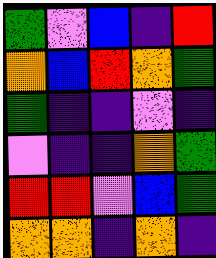[["green", "violet", "blue", "indigo", "red"], ["orange", "blue", "red", "orange", "green"], ["green", "indigo", "indigo", "violet", "indigo"], ["violet", "indigo", "indigo", "orange", "green"], ["red", "red", "violet", "blue", "green"], ["orange", "orange", "indigo", "orange", "indigo"]]